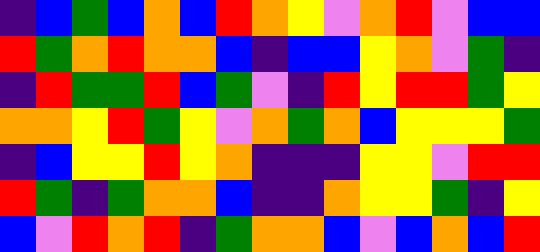[["indigo", "blue", "green", "blue", "orange", "blue", "red", "orange", "yellow", "violet", "orange", "red", "violet", "blue", "blue"], ["red", "green", "orange", "red", "orange", "orange", "blue", "indigo", "blue", "blue", "yellow", "orange", "violet", "green", "indigo"], ["indigo", "red", "green", "green", "red", "blue", "green", "violet", "indigo", "red", "yellow", "red", "red", "green", "yellow"], ["orange", "orange", "yellow", "red", "green", "yellow", "violet", "orange", "green", "orange", "blue", "yellow", "yellow", "yellow", "green"], ["indigo", "blue", "yellow", "yellow", "red", "yellow", "orange", "indigo", "indigo", "indigo", "yellow", "yellow", "violet", "red", "red"], ["red", "green", "indigo", "green", "orange", "orange", "blue", "indigo", "indigo", "orange", "yellow", "yellow", "green", "indigo", "yellow"], ["blue", "violet", "red", "orange", "red", "indigo", "green", "orange", "orange", "blue", "violet", "blue", "orange", "blue", "red"]]